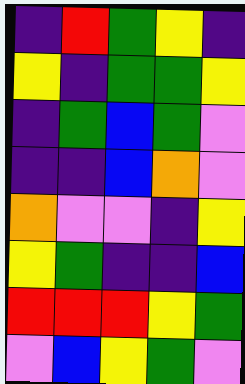[["indigo", "red", "green", "yellow", "indigo"], ["yellow", "indigo", "green", "green", "yellow"], ["indigo", "green", "blue", "green", "violet"], ["indigo", "indigo", "blue", "orange", "violet"], ["orange", "violet", "violet", "indigo", "yellow"], ["yellow", "green", "indigo", "indigo", "blue"], ["red", "red", "red", "yellow", "green"], ["violet", "blue", "yellow", "green", "violet"]]